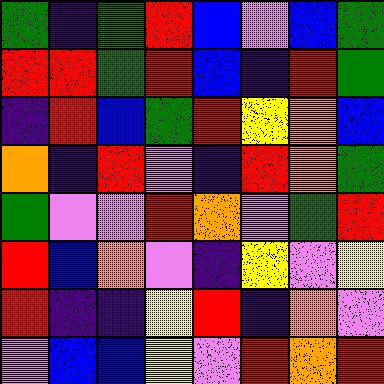[["green", "indigo", "green", "red", "blue", "violet", "blue", "green"], ["red", "red", "green", "red", "blue", "indigo", "red", "green"], ["indigo", "red", "blue", "green", "red", "yellow", "orange", "blue"], ["orange", "indigo", "red", "violet", "indigo", "red", "orange", "green"], ["green", "violet", "violet", "red", "orange", "violet", "green", "red"], ["red", "blue", "orange", "violet", "indigo", "yellow", "violet", "yellow"], ["red", "indigo", "indigo", "yellow", "red", "indigo", "orange", "violet"], ["violet", "blue", "blue", "yellow", "violet", "red", "orange", "red"]]